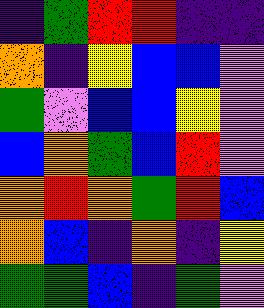[["indigo", "green", "red", "red", "indigo", "indigo"], ["orange", "indigo", "yellow", "blue", "blue", "violet"], ["green", "violet", "blue", "blue", "yellow", "violet"], ["blue", "orange", "green", "blue", "red", "violet"], ["orange", "red", "orange", "green", "red", "blue"], ["orange", "blue", "indigo", "orange", "indigo", "yellow"], ["green", "green", "blue", "indigo", "green", "violet"]]